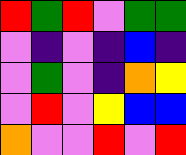[["red", "green", "red", "violet", "green", "green"], ["violet", "indigo", "violet", "indigo", "blue", "indigo"], ["violet", "green", "violet", "indigo", "orange", "yellow"], ["violet", "red", "violet", "yellow", "blue", "blue"], ["orange", "violet", "violet", "red", "violet", "red"]]